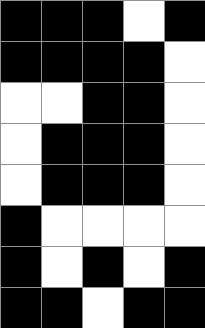[["black", "black", "black", "white", "black"], ["black", "black", "black", "black", "white"], ["white", "white", "black", "black", "white"], ["white", "black", "black", "black", "white"], ["white", "black", "black", "black", "white"], ["black", "white", "white", "white", "white"], ["black", "white", "black", "white", "black"], ["black", "black", "white", "black", "black"]]